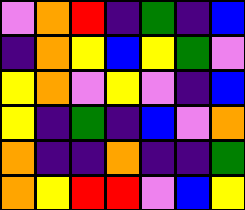[["violet", "orange", "red", "indigo", "green", "indigo", "blue"], ["indigo", "orange", "yellow", "blue", "yellow", "green", "violet"], ["yellow", "orange", "violet", "yellow", "violet", "indigo", "blue"], ["yellow", "indigo", "green", "indigo", "blue", "violet", "orange"], ["orange", "indigo", "indigo", "orange", "indigo", "indigo", "green"], ["orange", "yellow", "red", "red", "violet", "blue", "yellow"]]